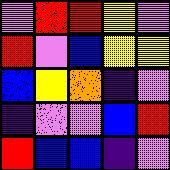[["violet", "red", "red", "yellow", "violet"], ["red", "violet", "blue", "yellow", "yellow"], ["blue", "yellow", "orange", "indigo", "violet"], ["indigo", "violet", "violet", "blue", "red"], ["red", "blue", "blue", "indigo", "violet"]]